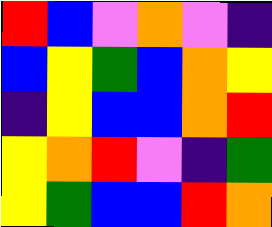[["red", "blue", "violet", "orange", "violet", "indigo"], ["blue", "yellow", "green", "blue", "orange", "yellow"], ["indigo", "yellow", "blue", "blue", "orange", "red"], ["yellow", "orange", "red", "violet", "indigo", "green"], ["yellow", "green", "blue", "blue", "red", "orange"]]